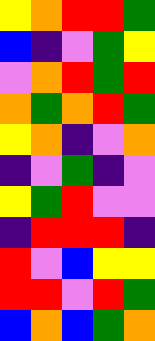[["yellow", "orange", "red", "red", "green"], ["blue", "indigo", "violet", "green", "yellow"], ["violet", "orange", "red", "green", "red"], ["orange", "green", "orange", "red", "green"], ["yellow", "orange", "indigo", "violet", "orange"], ["indigo", "violet", "green", "indigo", "violet"], ["yellow", "green", "red", "violet", "violet"], ["indigo", "red", "red", "red", "indigo"], ["red", "violet", "blue", "yellow", "yellow"], ["red", "red", "violet", "red", "green"], ["blue", "orange", "blue", "green", "orange"]]